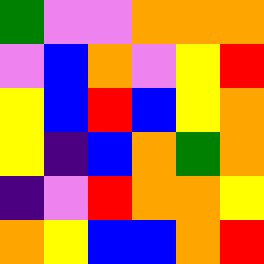[["green", "violet", "violet", "orange", "orange", "orange"], ["violet", "blue", "orange", "violet", "yellow", "red"], ["yellow", "blue", "red", "blue", "yellow", "orange"], ["yellow", "indigo", "blue", "orange", "green", "orange"], ["indigo", "violet", "red", "orange", "orange", "yellow"], ["orange", "yellow", "blue", "blue", "orange", "red"]]